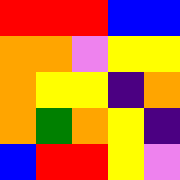[["red", "red", "red", "blue", "blue"], ["orange", "orange", "violet", "yellow", "yellow"], ["orange", "yellow", "yellow", "indigo", "orange"], ["orange", "green", "orange", "yellow", "indigo"], ["blue", "red", "red", "yellow", "violet"]]